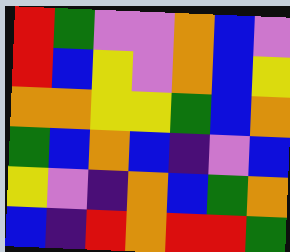[["red", "green", "violet", "violet", "orange", "blue", "violet"], ["red", "blue", "yellow", "violet", "orange", "blue", "yellow"], ["orange", "orange", "yellow", "yellow", "green", "blue", "orange"], ["green", "blue", "orange", "blue", "indigo", "violet", "blue"], ["yellow", "violet", "indigo", "orange", "blue", "green", "orange"], ["blue", "indigo", "red", "orange", "red", "red", "green"]]